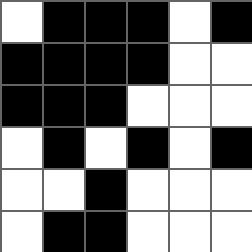[["white", "black", "black", "black", "white", "black"], ["black", "black", "black", "black", "white", "white"], ["black", "black", "black", "white", "white", "white"], ["white", "black", "white", "black", "white", "black"], ["white", "white", "black", "white", "white", "white"], ["white", "black", "black", "white", "white", "white"]]